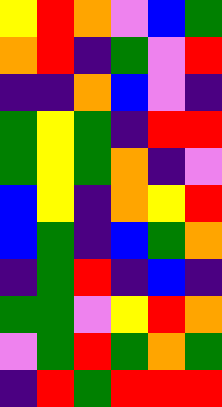[["yellow", "red", "orange", "violet", "blue", "green"], ["orange", "red", "indigo", "green", "violet", "red"], ["indigo", "indigo", "orange", "blue", "violet", "indigo"], ["green", "yellow", "green", "indigo", "red", "red"], ["green", "yellow", "green", "orange", "indigo", "violet"], ["blue", "yellow", "indigo", "orange", "yellow", "red"], ["blue", "green", "indigo", "blue", "green", "orange"], ["indigo", "green", "red", "indigo", "blue", "indigo"], ["green", "green", "violet", "yellow", "red", "orange"], ["violet", "green", "red", "green", "orange", "green"], ["indigo", "red", "green", "red", "red", "red"]]